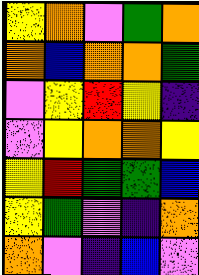[["yellow", "orange", "violet", "green", "orange"], ["orange", "blue", "orange", "orange", "green"], ["violet", "yellow", "red", "yellow", "indigo"], ["violet", "yellow", "orange", "orange", "yellow"], ["yellow", "red", "green", "green", "blue"], ["yellow", "green", "violet", "indigo", "orange"], ["orange", "violet", "indigo", "blue", "violet"]]